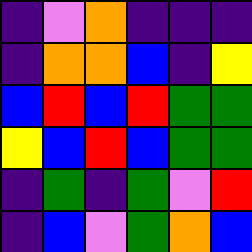[["indigo", "violet", "orange", "indigo", "indigo", "indigo"], ["indigo", "orange", "orange", "blue", "indigo", "yellow"], ["blue", "red", "blue", "red", "green", "green"], ["yellow", "blue", "red", "blue", "green", "green"], ["indigo", "green", "indigo", "green", "violet", "red"], ["indigo", "blue", "violet", "green", "orange", "blue"]]